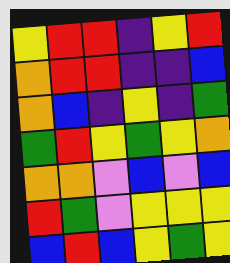[["yellow", "red", "red", "indigo", "yellow", "red"], ["orange", "red", "red", "indigo", "indigo", "blue"], ["orange", "blue", "indigo", "yellow", "indigo", "green"], ["green", "red", "yellow", "green", "yellow", "orange"], ["orange", "orange", "violet", "blue", "violet", "blue"], ["red", "green", "violet", "yellow", "yellow", "yellow"], ["blue", "red", "blue", "yellow", "green", "yellow"]]